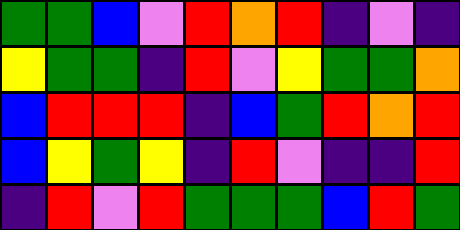[["green", "green", "blue", "violet", "red", "orange", "red", "indigo", "violet", "indigo"], ["yellow", "green", "green", "indigo", "red", "violet", "yellow", "green", "green", "orange"], ["blue", "red", "red", "red", "indigo", "blue", "green", "red", "orange", "red"], ["blue", "yellow", "green", "yellow", "indigo", "red", "violet", "indigo", "indigo", "red"], ["indigo", "red", "violet", "red", "green", "green", "green", "blue", "red", "green"]]